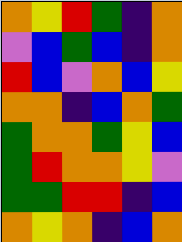[["orange", "yellow", "red", "green", "indigo", "orange"], ["violet", "blue", "green", "blue", "indigo", "orange"], ["red", "blue", "violet", "orange", "blue", "yellow"], ["orange", "orange", "indigo", "blue", "orange", "green"], ["green", "orange", "orange", "green", "yellow", "blue"], ["green", "red", "orange", "orange", "yellow", "violet"], ["green", "green", "red", "red", "indigo", "blue"], ["orange", "yellow", "orange", "indigo", "blue", "orange"]]